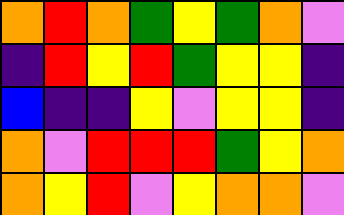[["orange", "red", "orange", "green", "yellow", "green", "orange", "violet"], ["indigo", "red", "yellow", "red", "green", "yellow", "yellow", "indigo"], ["blue", "indigo", "indigo", "yellow", "violet", "yellow", "yellow", "indigo"], ["orange", "violet", "red", "red", "red", "green", "yellow", "orange"], ["orange", "yellow", "red", "violet", "yellow", "orange", "orange", "violet"]]